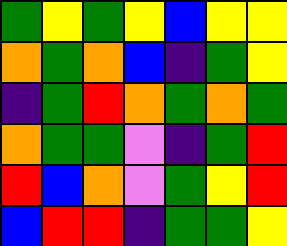[["green", "yellow", "green", "yellow", "blue", "yellow", "yellow"], ["orange", "green", "orange", "blue", "indigo", "green", "yellow"], ["indigo", "green", "red", "orange", "green", "orange", "green"], ["orange", "green", "green", "violet", "indigo", "green", "red"], ["red", "blue", "orange", "violet", "green", "yellow", "red"], ["blue", "red", "red", "indigo", "green", "green", "yellow"]]